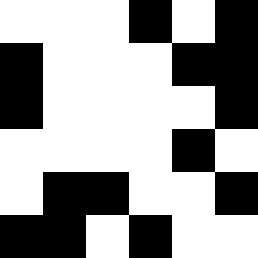[["white", "white", "white", "black", "white", "black"], ["black", "white", "white", "white", "black", "black"], ["black", "white", "white", "white", "white", "black"], ["white", "white", "white", "white", "black", "white"], ["white", "black", "black", "white", "white", "black"], ["black", "black", "white", "black", "white", "white"]]